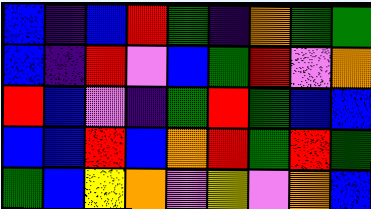[["blue", "indigo", "blue", "red", "green", "indigo", "orange", "green", "green"], ["blue", "indigo", "red", "violet", "blue", "green", "red", "violet", "orange"], ["red", "blue", "violet", "indigo", "green", "red", "green", "blue", "blue"], ["blue", "blue", "red", "blue", "orange", "red", "green", "red", "green"], ["green", "blue", "yellow", "orange", "violet", "yellow", "violet", "orange", "blue"]]